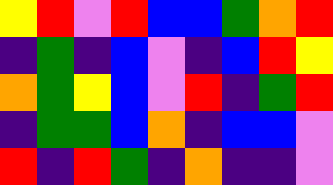[["yellow", "red", "violet", "red", "blue", "blue", "green", "orange", "red"], ["indigo", "green", "indigo", "blue", "violet", "indigo", "blue", "red", "yellow"], ["orange", "green", "yellow", "blue", "violet", "red", "indigo", "green", "red"], ["indigo", "green", "green", "blue", "orange", "indigo", "blue", "blue", "violet"], ["red", "indigo", "red", "green", "indigo", "orange", "indigo", "indigo", "violet"]]